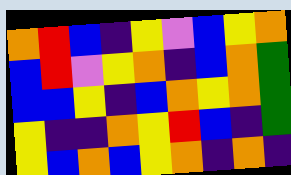[["orange", "red", "blue", "indigo", "yellow", "violet", "blue", "yellow", "orange"], ["blue", "red", "violet", "yellow", "orange", "indigo", "blue", "orange", "green"], ["blue", "blue", "yellow", "indigo", "blue", "orange", "yellow", "orange", "green"], ["yellow", "indigo", "indigo", "orange", "yellow", "red", "blue", "indigo", "green"], ["yellow", "blue", "orange", "blue", "yellow", "orange", "indigo", "orange", "indigo"]]